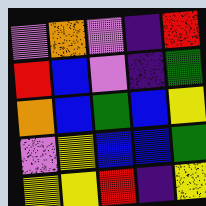[["violet", "orange", "violet", "indigo", "red"], ["red", "blue", "violet", "indigo", "green"], ["orange", "blue", "green", "blue", "yellow"], ["violet", "yellow", "blue", "blue", "green"], ["yellow", "yellow", "red", "indigo", "yellow"]]